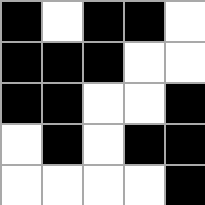[["black", "white", "black", "black", "white"], ["black", "black", "black", "white", "white"], ["black", "black", "white", "white", "black"], ["white", "black", "white", "black", "black"], ["white", "white", "white", "white", "black"]]